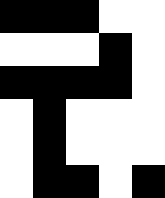[["black", "black", "black", "white", "white"], ["white", "white", "white", "black", "white"], ["black", "black", "black", "black", "white"], ["white", "black", "white", "white", "white"], ["white", "black", "white", "white", "white"], ["white", "black", "black", "white", "black"]]